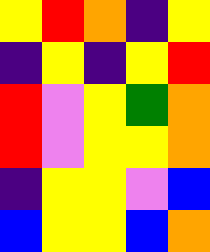[["yellow", "red", "orange", "indigo", "yellow"], ["indigo", "yellow", "indigo", "yellow", "red"], ["red", "violet", "yellow", "green", "orange"], ["red", "violet", "yellow", "yellow", "orange"], ["indigo", "yellow", "yellow", "violet", "blue"], ["blue", "yellow", "yellow", "blue", "orange"]]